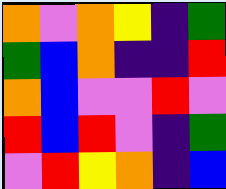[["orange", "violet", "orange", "yellow", "indigo", "green"], ["green", "blue", "orange", "indigo", "indigo", "red"], ["orange", "blue", "violet", "violet", "red", "violet"], ["red", "blue", "red", "violet", "indigo", "green"], ["violet", "red", "yellow", "orange", "indigo", "blue"]]